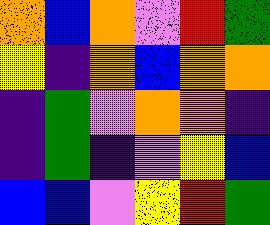[["orange", "blue", "orange", "violet", "red", "green"], ["yellow", "indigo", "orange", "blue", "orange", "orange"], ["indigo", "green", "violet", "orange", "orange", "indigo"], ["indigo", "green", "indigo", "violet", "yellow", "blue"], ["blue", "blue", "violet", "yellow", "red", "green"]]